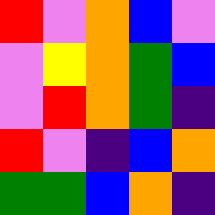[["red", "violet", "orange", "blue", "violet"], ["violet", "yellow", "orange", "green", "blue"], ["violet", "red", "orange", "green", "indigo"], ["red", "violet", "indigo", "blue", "orange"], ["green", "green", "blue", "orange", "indigo"]]